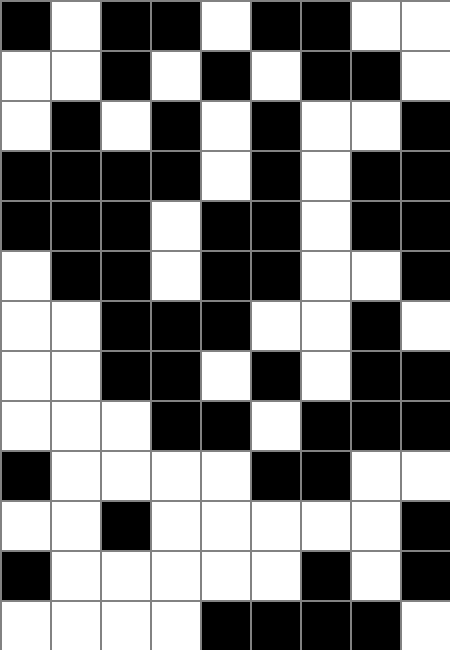[["black", "white", "black", "black", "white", "black", "black", "white", "white"], ["white", "white", "black", "white", "black", "white", "black", "black", "white"], ["white", "black", "white", "black", "white", "black", "white", "white", "black"], ["black", "black", "black", "black", "white", "black", "white", "black", "black"], ["black", "black", "black", "white", "black", "black", "white", "black", "black"], ["white", "black", "black", "white", "black", "black", "white", "white", "black"], ["white", "white", "black", "black", "black", "white", "white", "black", "white"], ["white", "white", "black", "black", "white", "black", "white", "black", "black"], ["white", "white", "white", "black", "black", "white", "black", "black", "black"], ["black", "white", "white", "white", "white", "black", "black", "white", "white"], ["white", "white", "black", "white", "white", "white", "white", "white", "black"], ["black", "white", "white", "white", "white", "white", "black", "white", "black"], ["white", "white", "white", "white", "black", "black", "black", "black", "white"]]